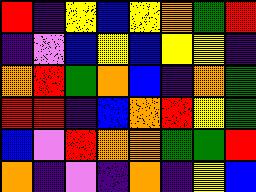[["red", "indigo", "yellow", "blue", "yellow", "orange", "green", "red"], ["indigo", "violet", "blue", "yellow", "blue", "yellow", "yellow", "indigo"], ["orange", "red", "green", "orange", "blue", "indigo", "orange", "green"], ["red", "red", "indigo", "blue", "orange", "red", "yellow", "green"], ["blue", "violet", "red", "orange", "orange", "green", "green", "red"], ["orange", "indigo", "violet", "indigo", "orange", "indigo", "yellow", "blue"]]